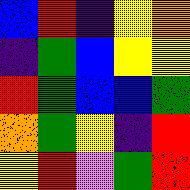[["blue", "red", "indigo", "yellow", "orange"], ["indigo", "green", "blue", "yellow", "yellow"], ["red", "green", "blue", "blue", "green"], ["orange", "green", "yellow", "indigo", "red"], ["yellow", "red", "violet", "green", "red"]]